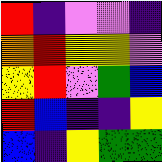[["red", "indigo", "violet", "violet", "indigo"], ["orange", "red", "yellow", "yellow", "violet"], ["yellow", "red", "violet", "green", "blue"], ["red", "blue", "indigo", "indigo", "yellow"], ["blue", "indigo", "yellow", "green", "green"]]